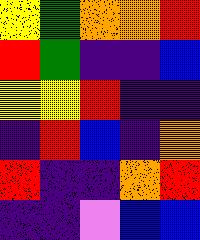[["yellow", "green", "orange", "orange", "red"], ["red", "green", "indigo", "indigo", "blue"], ["yellow", "yellow", "red", "indigo", "indigo"], ["indigo", "red", "blue", "indigo", "orange"], ["red", "indigo", "indigo", "orange", "red"], ["indigo", "indigo", "violet", "blue", "blue"]]